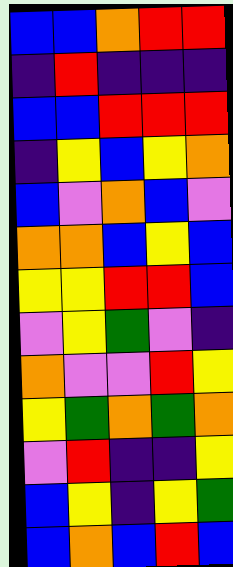[["blue", "blue", "orange", "red", "red"], ["indigo", "red", "indigo", "indigo", "indigo"], ["blue", "blue", "red", "red", "red"], ["indigo", "yellow", "blue", "yellow", "orange"], ["blue", "violet", "orange", "blue", "violet"], ["orange", "orange", "blue", "yellow", "blue"], ["yellow", "yellow", "red", "red", "blue"], ["violet", "yellow", "green", "violet", "indigo"], ["orange", "violet", "violet", "red", "yellow"], ["yellow", "green", "orange", "green", "orange"], ["violet", "red", "indigo", "indigo", "yellow"], ["blue", "yellow", "indigo", "yellow", "green"], ["blue", "orange", "blue", "red", "blue"]]